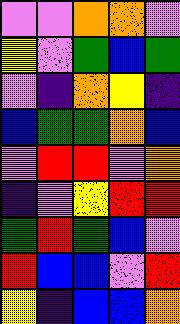[["violet", "violet", "orange", "orange", "violet"], ["yellow", "violet", "green", "blue", "green"], ["violet", "indigo", "orange", "yellow", "indigo"], ["blue", "green", "green", "orange", "blue"], ["violet", "red", "red", "violet", "orange"], ["indigo", "violet", "yellow", "red", "red"], ["green", "red", "green", "blue", "violet"], ["red", "blue", "blue", "violet", "red"], ["yellow", "indigo", "blue", "blue", "orange"]]